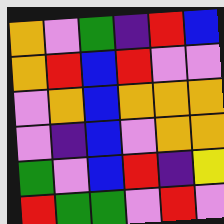[["orange", "violet", "green", "indigo", "red", "blue"], ["orange", "red", "blue", "red", "violet", "violet"], ["violet", "orange", "blue", "orange", "orange", "orange"], ["violet", "indigo", "blue", "violet", "orange", "orange"], ["green", "violet", "blue", "red", "indigo", "yellow"], ["red", "green", "green", "violet", "red", "violet"]]